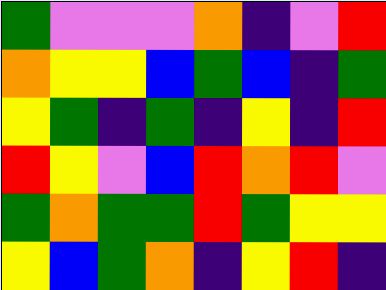[["green", "violet", "violet", "violet", "orange", "indigo", "violet", "red"], ["orange", "yellow", "yellow", "blue", "green", "blue", "indigo", "green"], ["yellow", "green", "indigo", "green", "indigo", "yellow", "indigo", "red"], ["red", "yellow", "violet", "blue", "red", "orange", "red", "violet"], ["green", "orange", "green", "green", "red", "green", "yellow", "yellow"], ["yellow", "blue", "green", "orange", "indigo", "yellow", "red", "indigo"]]